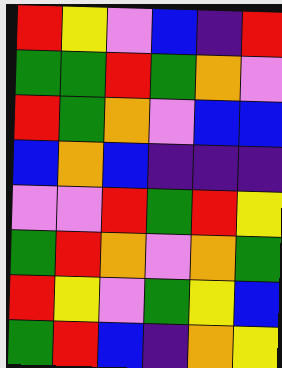[["red", "yellow", "violet", "blue", "indigo", "red"], ["green", "green", "red", "green", "orange", "violet"], ["red", "green", "orange", "violet", "blue", "blue"], ["blue", "orange", "blue", "indigo", "indigo", "indigo"], ["violet", "violet", "red", "green", "red", "yellow"], ["green", "red", "orange", "violet", "orange", "green"], ["red", "yellow", "violet", "green", "yellow", "blue"], ["green", "red", "blue", "indigo", "orange", "yellow"]]